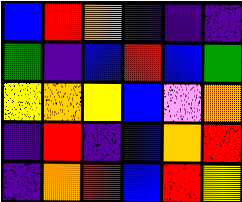[["blue", "red", "orange", "indigo", "indigo", "indigo"], ["green", "indigo", "blue", "red", "blue", "green"], ["yellow", "orange", "yellow", "blue", "violet", "orange"], ["indigo", "red", "indigo", "blue", "orange", "red"], ["indigo", "orange", "red", "blue", "red", "yellow"]]